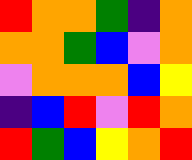[["red", "orange", "orange", "green", "indigo", "orange"], ["orange", "orange", "green", "blue", "violet", "orange"], ["violet", "orange", "orange", "orange", "blue", "yellow"], ["indigo", "blue", "red", "violet", "red", "orange"], ["red", "green", "blue", "yellow", "orange", "red"]]